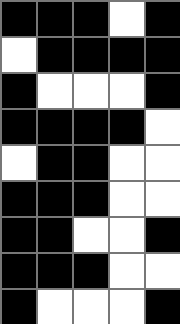[["black", "black", "black", "white", "black"], ["white", "black", "black", "black", "black"], ["black", "white", "white", "white", "black"], ["black", "black", "black", "black", "white"], ["white", "black", "black", "white", "white"], ["black", "black", "black", "white", "white"], ["black", "black", "white", "white", "black"], ["black", "black", "black", "white", "white"], ["black", "white", "white", "white", "black"]]